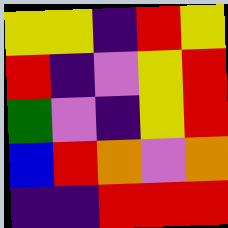[["yellow", "yellow", "indigo", "red", "yellow"], ["red", "indigo", "violet", "yellow", "red"], ["green", "violet", "indigo", "yellow", "red"], ["blue", "red", "orange", "violet", "orange"], ["indigo", "indigo", "red", "red", "red"]]